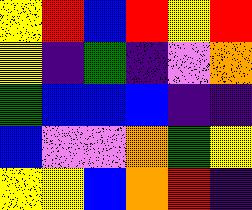[["yellow", "red", "blue", "red", "yellow", "red"], ["yellow", "indigo", "green", "indigo", "violet", "orange"], ["green", "blue", "blue", "blue", "indigo", "indigo"], ["blue", "violet", "violet", "orange", "green", "yellow"], ["yellow", "yellow", "blue", "orange", "red", "indigo"]]